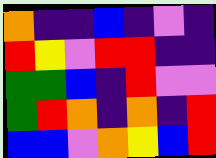[["orange", "indigo", "indigo", "blue", "indigo", "violet", "indigo"], ["red", "yellow", "violet", "red", "red", "indigo", "indigo"], ["green", "green", "blue", "indigo", "red", "violet", "violet"], ["green", "red", "orange", "indigo", "orange", "indigo", "red"], ["blue", "blue", "violet", "orange", "yellow", "blue", "red"]]